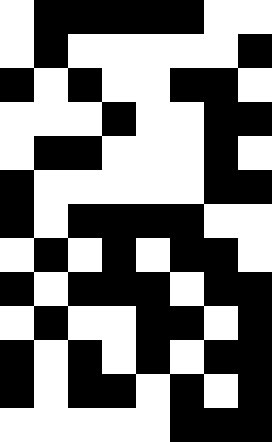[["white", "black", "black", "black", "black", "black", "white", "white"], ["white", "black", "white", "white", "white", "white", "white", "black"], ["black", "white", "black", "white", "white", "black", "black", "white"], ["white", "white", "white", "black", "white", "white", "black", "black"], ["white", "black", "black", "white", "white", "white", "black", "white"], ["black", "white", "white", "white", "white", "white", "black", "black"], ["black", "white", "black", "black", "black", "black", "white", "white"], ["white", "black", "white", "black", "white", "black", "black", "white"], ["black", "white", "black", "black", "black", "white", "black", "black"], ["white", "black", "white", "white", "black", "black", "white", "black"], ["black", "white", "black", "white", "black", "white", "black", "black"], ["black", "white", "black", "black", "white", "black", "white", "black"], ["white", "white", "white", "white", "white", "black", "black", "black"]]